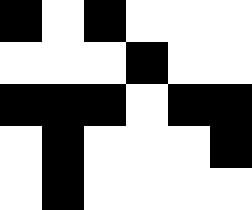[["black", "white", "black", "white", "white", "white"], ["white", "white", "white", "black", "white", "white"], ["black", "black", "black", "white", "black", "black"], ["white", "black", "white", "white", "white", "black"], ["white", "black", "white", "white", "white", "white"]]